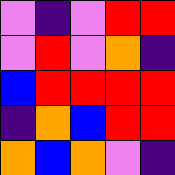[["violet", "indigo", "violet", "red", "red"], ["violet", "red", "violet", "orange", "indigo"], ["blue", "red", "red", "red", "red"], ["indigo", "orange", "blue", "red", "red"], ["orange", "blue", "orange", "violet", "indigo"]]